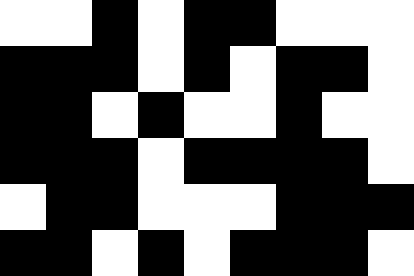[["white", "white", "black", "white", "black", "black", "white", "white", "white"], ["black", "black", "black", "white", "black", "white", "black", "black", "white"], ["black", "black", "white", "black", "white", "white", "black", "white", "white"], ["black", "black", "black", "white", "black", "black", "black", "black", "white"], ["white", "black", "black", "white", "white", "white", "black", "black", "black"], ["black", "black", "white", "black", "white", "black", "black", "black", "white"]]